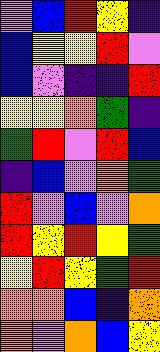[["violet", "blue", "red", "yellow", "indigo"], ["blue", "yellow", "yellow", "red", "violet"], ["blue", "violet", "indigo", "indigo", "red"], ["yellow", "yellow", "orange", "green", "indigo"], ["green", "red", "violet", "red", "blue"], ["indigo", "blue", "violet", "orange", "green"], ["red", "violet", "blue", "violet", "orange"], ["red", "yellow", "red", "yellow", "green"], ["yellow", "red", "yellow", "green", "red"], ["orange", "orange", "blue", "indigo", "orange"], ["orange", "violet", "orange", "blue", "yellow"]]